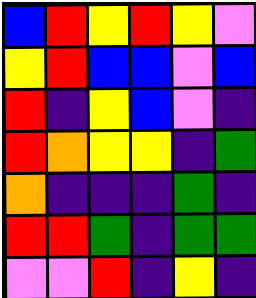[["blue", "red", "yellow", "red", "yellow", "violet"], ["yellow", "red", "blue", "blue", "violet", "blue"], ["red", "indigo", "yellow", "blue", "violet", "indigo"], ["red", "orange", "yellow", "yellow", "indigo", "green"], ["orange", "indigo", "indigo", "indigo", "green", "indigo"], ["red", "red", "green", "indigo", "green", "green"], ["violet", "violet", "red", "indigo", "yellow", "indigo"]]